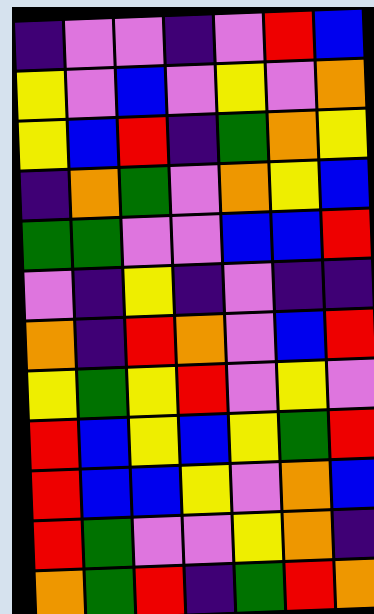[["indigo", "violet", "violet", "indigo", "violet", "red", "blue"], ["yellow", "violet", "blue", "violet", "yellow", "violet", "orange"], ["yellow", "blue", "red", "indigo", "green", "orange", "yellow"], ["indigo", "orange", "green", "violet", "orange", "yellow", "blue"], ["green", "green", "violet", "violet", "blue", "blue", "red"], ["violet", "indigo", "yellow", "indigo", "violet", "indigo", "indigo"], ["orange", "indigo", "red", "orange", "violet", "blue", "red"], ["yellow", "green", "yellow", "red", "violet", "yellow", "violet"], ["red", "blue", "yellow", "blue", "yellow", "green", "red"], ["red", "blue", "blue", "yellow", "violet", "orange", "blue"], ["red", "green", "violet", "violet", "yellow", "orange", "indigo"], ["orange", "green", "red", "indigo", "green", "red", "orange"]]